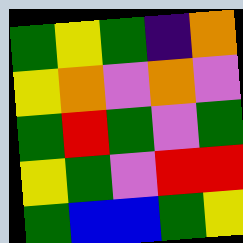[["green", "yellow", "green", "indigo", "orange"], ["yellow", "orange", "violet", "orange", "violet"], ["green", "red", "green", "violet", "green"], ["yellow", "green", "violet", "red", "red"], ["green", "blue", "blue", "green", "yellow"]]